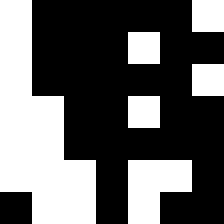[["white", "black", "black", "black", "black", "black", "white"], ["white", "black", "black", "black", "white", "black", "black"], ["white", "black", "black", "black", "black", "black", "white"], ["white", "white", "black", "black", "white", "black", "black"], ["white", "white", "black", "black", "black", "black", "black"], ["white", "white", "white", "black", "white", "white", "black"], ["black", "white", "white", "black", "white", "black", "black"]]